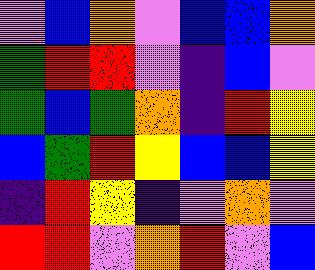[["violet", "blue", "orange", "violet", "blue", "blue", "orange"], ["green", "red", "red", "violet", "indigo", "blue", "violet"], ["green", "blue", "green", "orange", "indigo", "red", "yellow"], ["blue", "green", "red", "yellow", "blue", "blue", "yellow"], ["indigo", "red", "yellow", "indigo", "violet", "orange", "violet"], ["red", "red", "violet", "orange", "red", "violet", "blue"]]